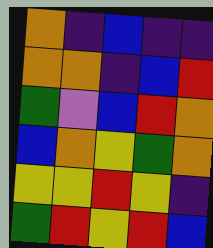[["orange", "indigo", "blue", "indigo", "indigo"], ["orange", "orange", "indigo", "blue", "red"], ["green", "violet", "blue", "red", "orange"], ["blue", "orange", "yellow", "green", "orange"], ["yellow", "yellow", "red", "yellow", "indigo"], ["green", "red", "yellow", "red", "blue"]]